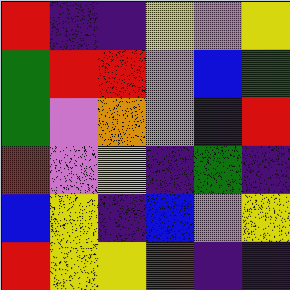[["red", "indigo", "indigo", "yellow", "violet", "yellow"], ["green", "red", "red", "violet", "blue", "green"], ["green", "violet", "orange", "violet", "indigo", "red"], ["red", "violet", "yellow", "indigo", "green", "indigo"], ["blue", "yellow", "indigo", "blue", "violet", "yellow"], ["red", "yellow", "yellow", "red", "indigo", "indigo"]]